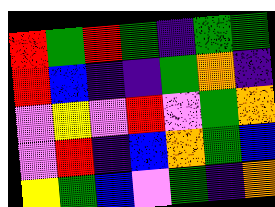[["red", "green", "red", "green", "indigo", "green", "green"], ["red", "blue", "indigo", "indigo", "green", "orange", "indigo"], ["violet", "yellow", "violet", "red", "violet", "green", "orange"], ["violet", "red", "indigo", "blue", "orange", "green", "blue"], ["yellow", "green", "blue", "violet", "green", "indigo", "orange"]]